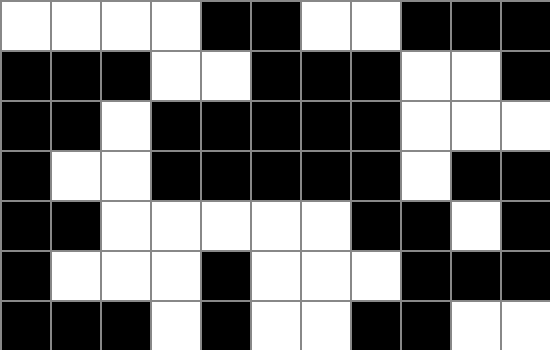[["white", "white", "white", "white", "black", "black", "white", "white", "black", "black", "black"], ["black", "black", "black", "white", "white", "black", "black", "black", "white", "white", "black"], ["black", "black", "white", "black", "black", "black", "black", "black", "white", "white", "white"], ["black", "white", "white", "black", "black", "black", "black", "black", "white", "black", "black"], ["black", "black", "white", "white", "white", "white", "white", "black", "black", "white", "black"], ["black", "white", "white", "white", "black", "white", "white", "white", "black", "black", "black"], ["black", "black", "black", "white", "black", "white", "white", "black", "black", "white", "white"]]